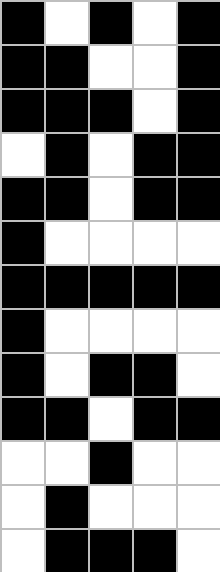[["black", "white", "black", "white", "black"], ["black", "black", "white", "white", "black"], ["black", "black", "black", "white", "black"], ["white", "black", "white", "black", "black"], ["black", "black", "white", "black", "black"], ["black", "white", "white", "white", "white"], ["black", "black", "black", "black", "black"], ["black", "white", "white", "white", "white"], ["black", "white", "black", "black", "white"], ["black", "black", "white", "black", "black"], ["white", "white", "black", "white", "white"], ["white", "black", "white", "white", "white"], ["white", "black", "black", "black", "white"]]